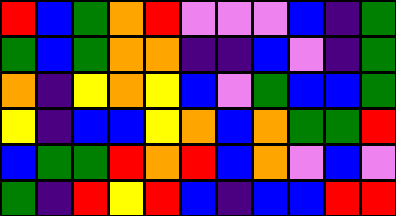[["red", "blue", "green", "orange", "red", "violet", "violet", "violet", "blue", "indigo", "green"], ["green", "blue", "green", "orange", "orange", "indigo", "indigo", "blue", "violet", "indigo", "green"], ["orange", "indigo", "yellow", "orange", "yellow", "blue", "violet", "green", "blue", "blue", "green"], ["yellow", "indigo", "blue", "blue", "yellow", "orange", "blue", "orange", "green", "green", "red"], ["blue", "green", "green", "red", "orange", "red", "blue", "orange", "violet", "blue", "violet"], ["green", "indigo", "red", "yellow", "red", "blue", "indigo", "blue", "blue", "red", "red"]]